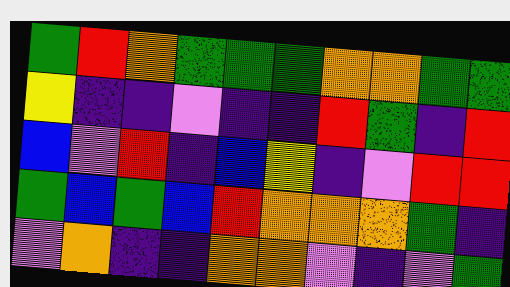[["green", "red", "orange", "green", "green", "green", "orange", "orange", "green", "green"], ["yellow", "indigo", "indigo", "violet", "indigo", "indigo", "red", "green", "indigo", "red"], ["blue", "violet", "red", "indigo", "blue", "yellow", "indigo", "violet", "red", "red"], ["green", "blue", "green", "blue", "red", "orange", "orange", "orange", "green", "indigo"], ["violet", "orange", "indigo", "indigo", "orange", "orange", "violet", "indigo", "violet", "green"]]